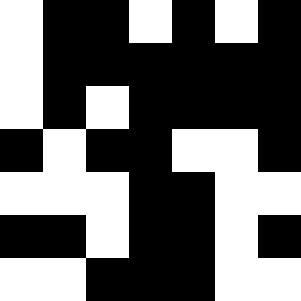[["white", "black", "black", "white", "black", "white", "black"], ["white", "black", "black", "black", "black", "black", "black"], ["white", "black", "white", "black", "black", "black", "black"], ["black", "white", "black", "black", "white", "white", "black"], ["white", "white", "white", "black", "black", "white", "white"], ["black", "black", "white", "black", "black", "white", "black"], ["white", "white", "black", "black", "black", "white", "white"]]